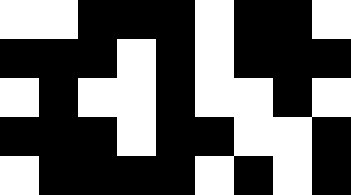[["white", "white", "black", "black", "black", "white", "black", "black", "white"], ["black", "black", "black", "white", "black", "white", "black", "black", "black"], ["white", "black", "white", "white", "black", "white", "white", "black", "white"], ["black", "black", "black", "white", "black", "black", "white", "white", "black"], ["white", "black", "black", "black", "black", "white", "black", "white", "black"]]